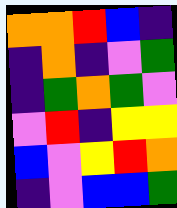[["orange", "orange", "red", "blue", "indigo"], ["indigo", "orange", "indigo", "violet", "green"], ["indigo", "green", "orange", "green", "violet"], ["violet", "red", "indigo", "yellow", "yellow"], ["blue", "violet", "yellow", "red", "orange"], ["indigo", "violet", "blue", "blue", "green"]]